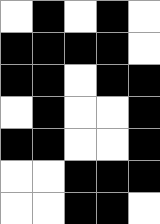[["white", "black", "white", "black", "white"], ["black", "black", "black", "black", "white"], ["black", "black", "white", "black", "black"], ["white", "black", "white", "white", "black"], ["black", "black", "white", "white", "black"], ["white", "white", "black", "black", "black"], ["white", "white", "black", "black", "white"]]